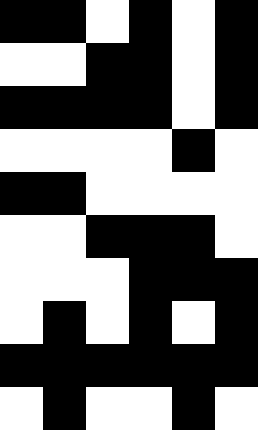[["black", "black", "white", "black", "white", "black"], ["white", "white", "black", "black", "white", "black"], ["black", "black", "black", "black", "white", "black"], ["white", "white", "white", "white", "black", "white"], ["black", "black", "white", "white", "white", "white"], ["white", "white", "black", "black", "black", "white"], ["white", "white", "white", "black", "black", "black"], ["white", "black", "white", "black", "white", "black"], ["black", "black", "black", "black", "black", "black"], ["white", "black", "white", "white", "black", "white"]]